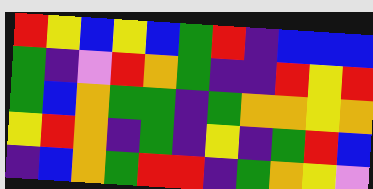[["red", "yellow", "blue", "yellow", "blue", "green", "red", "indigo", "blue", "blue", "blue"], ["green", "indigo", "violet", "red", "orange", "green", "indigo", "indigo", "red", "yellow", "red"], ["green", "blue", "orange", "green", "green", "indigo", "green", "orange", "orange", "yellow", "orange"], ["yellow", "red", "orange", "indigo", "green", "indigo", "yellow", "indigo", "green", "red", "blue"], ["indigo", "blue", "orange", "green", "red", "red", "indigo", "green", "orange", "yellow", "violet"]]